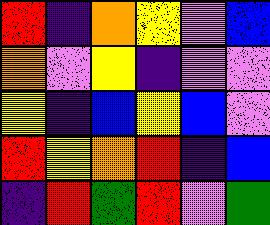[["red", "indigo", "orange", "yellow", "violet", "blue"], ["orange", "violet", "yellow", "indigo", "violet", "violet"], ["yellow", "indigo", "blue", "yellow", "blue", "violet"], ["red", "yellow", "orange", "red", "indigo", "blue"], ["indigo", "red", "green", "red", "violet", "green"]]